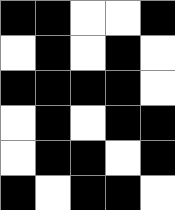[["black", "black", "white", "white", "black"], ["white", "black", "white", "black", "white"], ["black", "black", "black", "black", "white"], ["white", "black", "white", "black", "black"], ["white", "black", "black", "white", "black"], ["black", "white", "black", "black", "white"]]